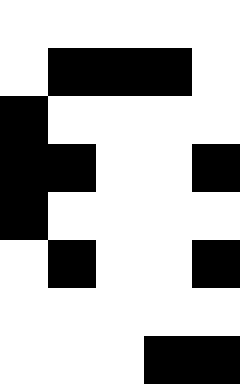[["white", "white", "white", "white", "white"], ["white", "black", "black", "black", "white"], ["black", "white", "white", "white", "white"], ["black", "black", "white", "white", "black"], ["black", "white", "white", "white", "white"], ["white", "black", "white", "white", "black"], ["white", "white", "white", "white", "white"], ["white", "white", "white", "black", "black"]]